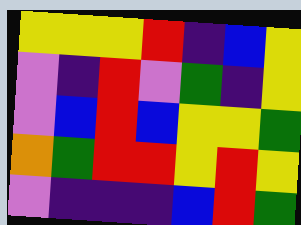[["yellow", "yellow", "yellow", "red", "indigo", "blue", "yellow"], ["violet", "indigo", "red", "violet", "green", "indigo", "yellow"], ["violet", "blue", "red", "blue", "yellow", "yellow", "green"], ["orange", "green", "red", "red", "yellow", "red", "yellow"], ["violet", "indigo", "indigo", "indigo", "blue", "red", "green"]]